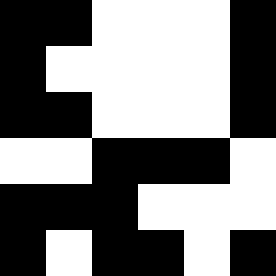[["black", "black", "white", "white", "white", "black"], ["black", "white", "white", "white", "white", "black"], ["black", "black", "white", "white", "white", "black"], ["white", "white", "black", "black", "black", "white"], ["black", "black", "black", "white", "white", "white"], ["black", "white", "black", "black", "white", "black"]]